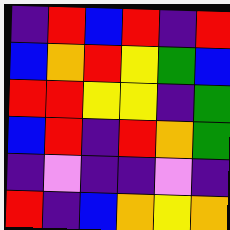[["indigo", "red", "blue", "red", "indigo", "red"], ["blue", "orange", "red", "yellow", "green", "blue"], ["red", "red", "yellow", "yellow", "indigo", "green"], ["blue", "red", "indigo", "red", "orange", "green"], ["indigo", "violet", "indigo", "indigo", "violet", "indigo"], ["red", "indigo", "blue", "orange", "yellow", "orange"]]